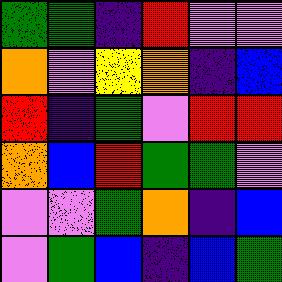[["green", "green", "indigo", "red", "violet", "violet"], ["orange", "violet", "yellow", "orange", "indigo", "blue"], ["red", "indigo", "green", "violet", "red", "red"], ["orange", "blue", "red", "green", "green", "violet"], ["violet", "violet", "green", "orange", "indigo", "blue"], ["violet", "green", "blue", "indigo", "blue", "green"]]